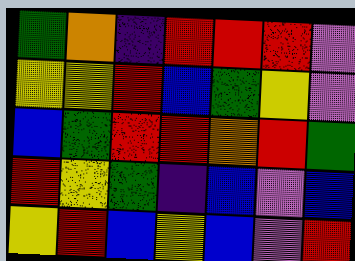[["green", "orange", "indigo", "red", "red", "red", "violet"], ["yellow", "yellow", "red", "blue", "green", "yellow", "violet"], ["blue", "green", "red", "red", "orange", "red", "green"], ["red", "yellow", "green", "indigo", "blue", "violet", "blue"], ["yellow", "red", "blue", "yellow", "blue", "violet", "red"]]